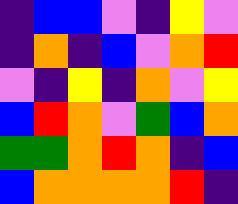[["indigo", "blue", "blue", "violet", "indigo", "yellow", "violet"], ["indigo", "orange", "indigo", "blue", "violet", "orange", "red"], ["violet", "indigo", "yellow", "indigo", "orange", "violet", "yellow"], ["blue", "red", "orange", "violet", "green", "blue", "orange"], ["green", "green", "orange", "red", "orange", "indigo", "blue"], ["blue", "orange", "orange", "orange", "orange", "red", "indigo"]]